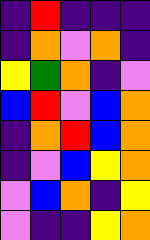[["indigo", "red", "indigo", "indigo", "indigo"], ["indigo", "orange", "violet", "orange", "indigo"], ["yellow", "green", "orange", "indigo", "violet"], ["blue", "red", "violet", "blue", "orange"], ["indigo", "orange", "red", "blue", "orange"], ["indigo", "violet", "blue", "yellow", "orange"], ["violet", "blue", "orange", "indigo", "yellow"], ["violet", "indigo", "indigo", "yellow", "orange"]]